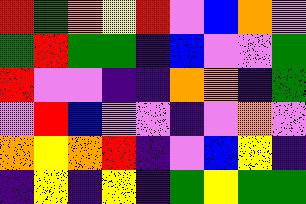[["red", "green", "orange", "yellow", "red", "violet", "blue", "orange", "violet"], ["green", "red", "green", "green", "indigo", "blue", "violet", "violet", "green"], ["red", "violet", "violet", "indigo", "indigo", "orange", "orange", "indigo", "green"], ["violet", "red", "blue", "violet", "violet", "indigo", "violet", "orange", "violet"], ["orange", "yellow", "orange", "red", "indigo", "violet", "blue", "yellow", "indigo"], ["indigo", "yellow", "indigo", "yellow", "indigo", "green", "yellow", "green", "green"]]